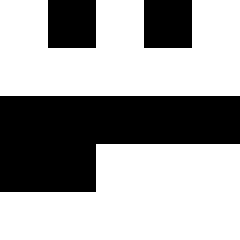[["white", "black", "white", "black", "white"], ["white", "white", "white", "white", "white"], ["black", "black", "black", "black", "black"], ["black", "black", "white", "white", "white"], ["white", "white", "white", "white", "white"]]